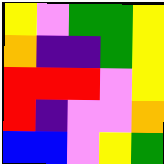[["yellow", "violet", "green", "green", "yellow"], ["orange", "indigo", "indigo", "green", "yellow"], ["red", "red", "red", "violet", "yellow"], ["red", "indigo", "violet", "violet", "orange"], ["blue", "blue", "violet", "yellow", "green"]]